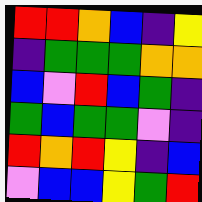[["red", "red", "orange", "blue", "indigo", "yellow"], ["indigo", "green", "green", "green", "orange", "orange"], ["blue", "violet", "red", "blue", "green", "indigo"], ["green", "blue", "green", "green", "violet", "indigo"], ["red", "orange", "red", "yellow", "indigo", "blue"], ["violet", "blue", "blue", "yellow", "green", "red"]]